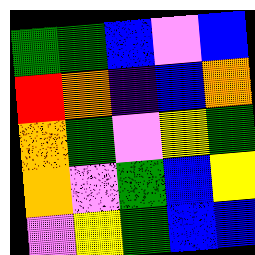[["green", "green", "blue", "violet", "blue"], ["red", "orange", "indigo", "blue", "orange"], ["orange", "green", "violet", "yellow", "green"], ["orange", "violet", "green", "blue", "yellow"], ["violet", "yellow", "green", "blue", "blue"]]